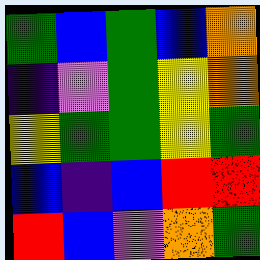[["green", "blue", "green", "blue", "orange"], ["indigo", "violet", "green", "yellow", "orange"], ["yellow", "green", "green", "yellow", "green"], ["blue", "indigo", "blue", "red", "red"], ["red", "blue", "violet", "orange", "green"]]